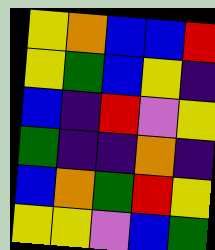[["yellow", "orange", "blue", "blue", "red"], ["yellow", "green", "blue", "yellow", "indigo"], ["blue", "indigo", "red", "violet", "yellow"], ["green", "indigo", "indigo", "orange", "indigo"], ["blue", "orange", "green", "red", "yellow"], ["yellow", "yellow", "violet", "blue", "green"]]